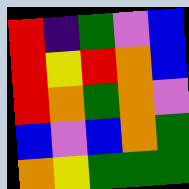[["red", "indigo", "green", "violet", "blue"], ["red", "yellow", "red", "orange", "blue"], ["red", "orange", "green", "orange", "violet"], ["blue", "violet", "blue", "orange", "green"], ["orange", "yellow", "green", "green", "green"]]